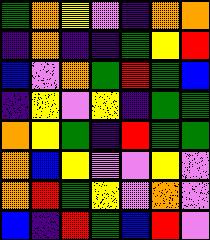[["green", "orange", "yellow", "violet", "indigo", "orange", "orange"], ["indigo", "orange", "indigo", "indigo", "green", "yellow", "red"], ["blue", "violet", "orange", "green", "red", "green", "blue"], ["indigo", "yellow", "violet", "yellow", "indigo", "green", "green"], ["orange", "yellow", "green", "indigo", "red", "green", "green"], ["orange", "blue", "yellow", "violet", "violet", "yellow", "violet"], ["orange", "red", "green", "yellow", "violet", "orange", "violet"], ["blue", "indigo", "red", "green", "blue", "red", "violet"]]